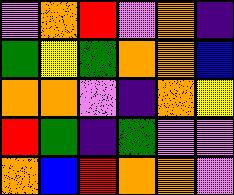[["violet", "orange", "red", "violet", "orange", "indigo"], ["green", "yellow", "green", "orange", "orange", "blue"], ["orange", "orange", "violet", "indigo", "orange", "yellow"], ["red", "green", "indigo", "green", "violet", "violet"], ["orange", "blue", "red", "orange", "orange", "violet"]]